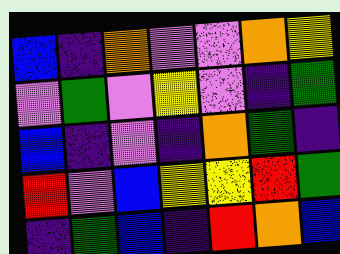[["blue", "indigo", "orange", "violet", "violet", "orange", "yellow"], ["violet", "green", "violet", "yellow", "violet", "indigo", "green"], ["blue", "indigo", "violet", "indigo", "orange", "green", "indigo"], ["red", "violet", "blue", "yellow", "yellow", "red", "green"], ["indigo", "green", "blue", "indigo", "red", "orange", "blue"]]